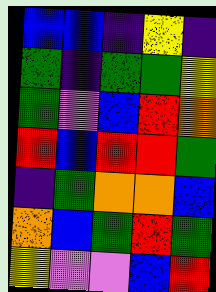[["blue", "blue", "indigo", "yellow", "indigo"], ["green", "indigo", "green", "green", "yellow"], ["green", "violet", "blue", "red", "orange"], ["red", "blue", "red", "red", "green"], ["indigo", "green", "orange", "orange", "blue"], ["orange", "blue", "green", "red", "green"], ["yellow", "violet", "violet", "blue", "red"]]